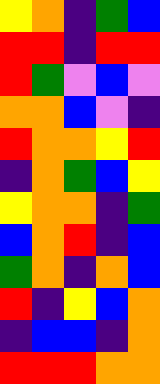[["yellow", "orange", "indigo", "green", "blue"], ["red", "red", "indigo", "red", "red"], ["red", "green", "violet", "blue", "violet"], ["orange", "orange", "blue", "violet", "indigo"], ["red", "orange", "orange", "yellow", "red"], ["indigo", "orange", "green", "blue", "yellow"], ["yellow", "orange", "orange", "indigo", "green"], ["blue", "orange", "red", "indigo", "blue"], ["green", "orange", "indigo", "orange", "blue"], ["red", "indigo", "yellow", "blue", "orange"], ["indigo", "blue", "blue", "indigo", "orange"], ["red", "red", "red", "orange", "orange"]]